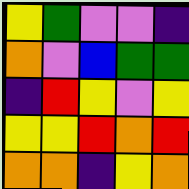[["yellow", "green", "violet", "violet", "indigo"], ["orange", "violet", "blue", "green", "green"], ["indigo", "red", "yellow", "violet", "yellow"], ["yellow", "yellow", "red", "orange", "red"], ["orange", "orange", "indigo", "yellow", "orange"]]